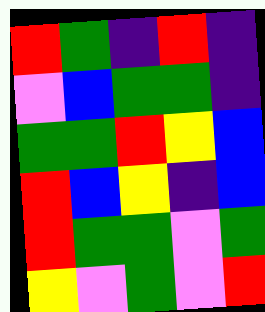[["red", "green", "indigo", "red", "indigo"], ["violet", "blue", "green", "green", "indigo"], ["green", "green", "red", "yellow", "blue"], ["red", "blue", "yellow", "indigo", "blue"], ["red", "green", "green", "violet", "green"], ["yellow", "violet", "green", "violet", "red"]]